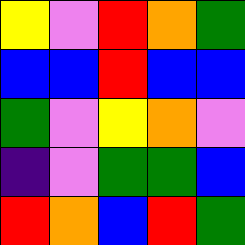[["yellow", "violet", "red", "orange", "green"], ["blue", "blue", "red", "blue", "blue"], ["green", "violet", "yellow", "orange", "violet"], ["indigo", "violet", "green", "green", "blue"], ["red", "orange", "blue", "red", "green"]]